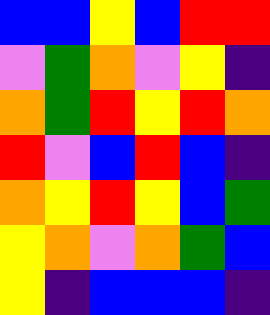[["blue", "blue", "yellow", "blue", "red", "red"], ["violet", "green", "orange", "violet", "yellow", "indigo"], ["orange", "green", "red", "yellow", "red", "orange"], ["red", "violet", "blue", "red", "blue", "indigo"], ["orange", "yellow", "red", "yellow", "blue", "green"], ["yellow", "orange", "violet", "orange", "green", "blue"], ["yellow", "indigo", "blue", "blue", "blue", "indigo"]]